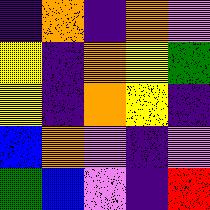[["indigo", "orange", "indigo", "orange", "violet"], ["yellow", "indigo", "orange", "yellow", "green"], ["yellow", "indigo", "orange", "yellow", "indigo"], ["blue", "orange", "violet", "indigo", "violet"], ["green", "blue", "violet", "indigo", "red"]]